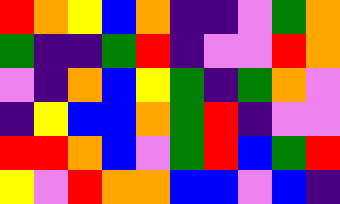[["red", "orange", "yellow", "blue", "orange", "indigo", "indigo", "violet", "green", "orange"], ["green", "indigo", "indigo", "green", "red", "indigo", "violet", "violet", "red", "orange"], ["violet", "indigo", "orange", "blue", "yellow", "green", "indigo", "green", "orange", "violet"], ["indigo", "yellow", "blue", "blue", "orange", "green", "red", "indigo", "violet", "violet"], ["red", "red", "orange", "blue", "violet", "green", "red", "blue", "green", "red"], ["yellow", "violet", "red", "orange", "orange", "blue", "blue", "violet", "blue", "indigo"]]